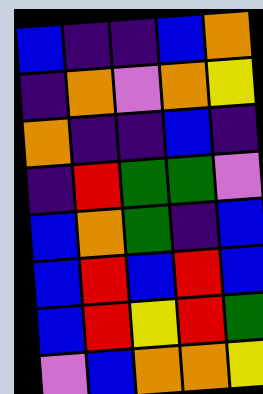[["blue", "indigo", "indigo", "blue", "orange"], ["indigo", "orange", "violet", "orange", "yellow"], ["orange", "indigo", "indigo", "blue", "indigo"], ["indigo", "red", "green", "green", "violet"], ["blue", "orange", "green", "indigo", "blue"], ["blue", "red", "blue", "red", "blue"], ["blue", "red", "yellow", "red", "green"], ["violet", "blue", "orange", "orange", "yellow"]]